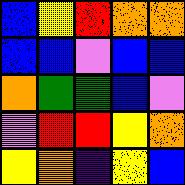[["blue", "yellow", "red", "orange", "orange"], ["blue", "blue", "violet", "blue", "blue"], ["orange", "green", "green", "blue", "violet"], ["violet", "red", "red", "yellow", "orange"], ["yellow", "orange", "indigo", "yellow", "blue"]]